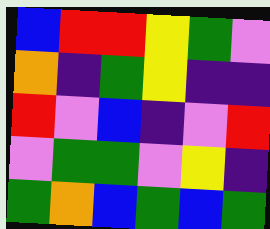[["blue", "red", "red", "yellow", "green", "violet"], ["orange", "indigo", "green", "yellow", "indigo", "indigo"], ["red", "violet", "blue", "indigo", "violet", "red"], ["violet", "green", "green", "violet", "yellow", "indigo"], ["green", "orange", "blue", "green", "blue", "green"]]